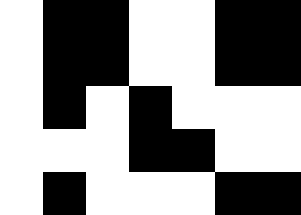[["white", "black", "black", "white", "white", "black", "black"], ["white", "black", "black", "white", "white", "black", "black"], ["white", "black", "white", "black", "white", "white", "white"], ["white", "white", "white", "black", "black", "white", "white"], ["white", "black", "white", "white", "white", "black", "black"]]